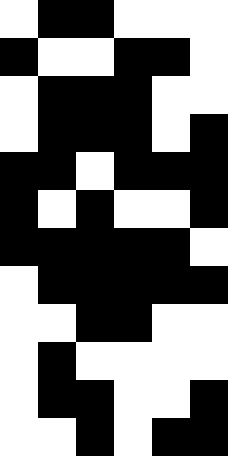[["white", "black", "black", "white", "white", "white"], ["black", "white", "white", "black", "black", "white"], ["white", "black", "black", "black", "white", "white"], ["white", "black", "black", "black", "white", "black"], ["black", "black", "white", "black", "black", "black"], ["black", "white", "black", "white", "white", "black"], ["black", "black", "black", "black", "black", "white"], ["white", "black", "black", "black", "black", "black"], ["white", "white", "black", "black", "white", "white"], ["white", "black", "white", "white", "white", "white"], ["white", "black", "black", "white", "white", "black"], ["white", "white", "black", "white", "black", "black"]]